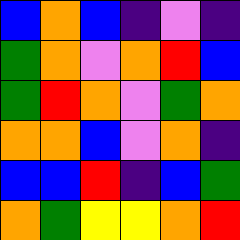[["blue", "orange", "blue", "indigo", "violet", "indigo"], ["green", "orange", "violet", "orange", "red", "blue"], ["green", "red", "orange", "violet", "green", "orange"], ["orange", "orange", "blue", "violet", "orange", "indigo"], ["blue", "blue", "red", "indigo", "blue", "green"], ["orange", "green", "yellow", "yellow", "orange", "red"]]